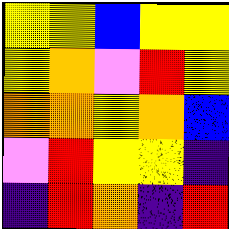[["yellow", "yellow", "blue", "yellow", "yellow"], ["yellow", "orange", "violet", "red", "yellow"], ["orange", "orange", "yellow", "orange", "blue"], ["violet", "red", "yellow", "yellow", "indigo"], ["indigo", "red", "orange", "indigo", "red"]]